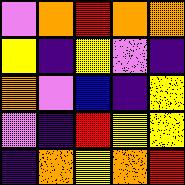[["violet", "orange", "red", "orange", "orange"], ["yellow", "indigo", "yellow", "violet", "indigo"], ["orange", "violet", "blue", "indigo", "yellow"], ["violet", "indigo", "red", "yellow", "yellow"], ["indigo", "orange", "yellow", "orange", "red"]]